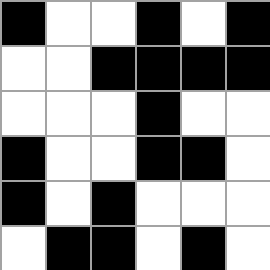[["black", "white", "white", "black", "white", "black"], ["white", "white", "black", "black", "black", "black"], ["white", "white", "white", "black", "white", "white"], ["black", "white", "white", "black", "black", "white"], ["black", "white", "black", "white", "white", "white"], ["white", "black", "black", "white", "black", "white"]]